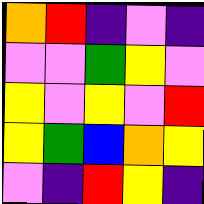[["orange", "red", "indigo", "violet", "indigo"], ["violet", "violet", "green", "yellow", "violet"], ["yellow", "violet", "yellow", "violet", "red"], ["yellow", "green", "blue", "orange", "yellow"], ["violet", "indigo", "red", "yellow", "indigo"]]